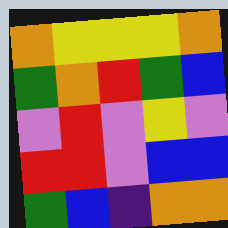[["orange", "yellow", "yellow", "yellow", "orange"], ["green", "orange", "red", "green", "blue"], ["violet", "red", "violet", "yellow", "violet"], ["red", "red", "violet", "blue", "blue"], ["green", "blue", "indigo", "orange", "orange"]]